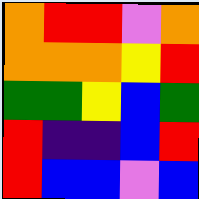[["orange", "red", "red", "violet", "orange"], ["orange", "orange", "orange", "yellow", "red"], ["green", "green", "yellow", "blue", "green"], ["red", "indigo", "indigo", "blue", "red"], ["red", "blue", "blue", "violet", "blue"]]